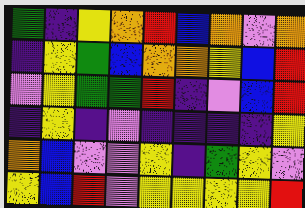[["green", "indigo", "yellow", "orange", "red", "blue", "orange", "violet", "orange"], ["indigo", "yellow", "green", "blue", "orange", "orange", "yellow", "blue", "red"], ["violet", "yellow", "green", "green", "red", "indigo", "violet", "blue", "red"], ["indigo", "yellow", "indigo", "violet", "indigo", "indigo", "indigo", "indigo", "yellow"], ["orange", "blue", "violet", "violet", "yellow", "indigo", "green", "yellow", "violet"], ["yellow", "blue", "red", "violet", "yellow", "yellow", "yellow", "yellow", "red"]]